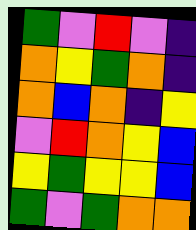[["green", "violet", "red", "violet", "indigo"], ["orange", "yellow", "green", "orange", "indigo"], ["orange", "blue", "orange", "indigo", "yellow"], ["violet", "red", "orange", "yellow", "blue"], ["yellow", "green", "yellow", "yellow", "blue"], ["green", "violet", "green", "orange", "orange"]]